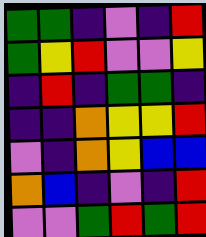[["green", "green", "indigo", "violet", "indigo", "red"], ["green", "yellow", "red", "violet", "violet", "yellow"], ["indigo", "red", "indigo", "green", "green", "indigo"], ["indigo", "indigo", "orange", "yellow", "yellow", "red"], ["violet", "indigo", "orange", "yellow", "blue", "blue"], ["orange", "blue", "indigo", "violet", "indigo", "red"], ["violet", "violet", "green", "red", "green", "red"]]